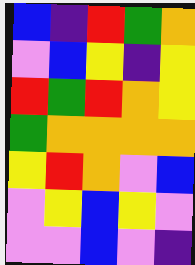[["blue", "indigo", "red", "green", "orange"], ["violet", "blue", "yellow", "indigo", "yellow"], ["red", "green", "red", "orange", "yellow"], ["green", "orange", "orange", "orange", "orange"], ["yellow", "red", "orange", "violet", "blue"], ["violet", "yellow", "blue", "yellow", "violet"], ["violet", "violet", "blue", "violet", "indigo"]]